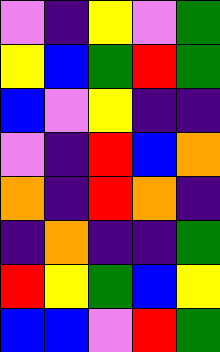[["violet", "indigo", "yellow", "violet", "green"], ["yellow", "blue", "green", "red", "green"], ["blue", "violet", "yellow", "indigo", "indigo"], ["violet", "indigo", "red", "blue", "orange"], ["orange", "indigo", "red", "orange", "indigo"], ["indigo", "orange", "indigo", "indigo", "green"], ["red", "yellow", "green", "blue", "yellow"], ["blue", "blue", "violet", "red", "green"]]